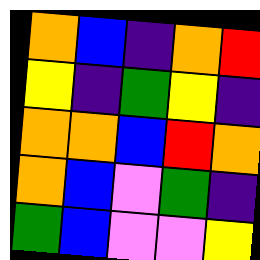[["orange", "blue", "indigo", "orange", "red"], ["yellow", "indigo", "green", "yellow", "indigo"], ["orange", "orange", "blue", "red", "orange"], ["orange", "blue", "violet", "green", "indigo"], ["green", "blue", "violet", "violet", "yellow"]]